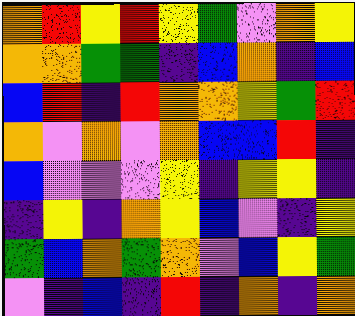[["orange", "red", "yellow", "red", "yellow", "green", "violet", "orange", "yellow"], ["orange", "orange", "green", "green", "indigo", "blue", "orange", "indigo", "blue"], ["blue", "red", "indigo", "red", "orange", "orange", "yellow", "green", "red"], ["orange", "violet", "orange", "violet", "orange", "blue", "blue", "red", "indigo"], ["blue", "violet", "violet", "violet", "yellow", "indigo", "yellow", "yellow", "indigo"], ["indigo", "yellow", "indigo", "orange", "yellow", "blue", "violet", "indigo", "yellow"], ["green", "blue", "orange", "green", "orange", "violet", "blue", "yellow", "green"], ["violet", "indigo", "blue", "indigo", "red", "indigo", "orange", "indigo", "orange"]]